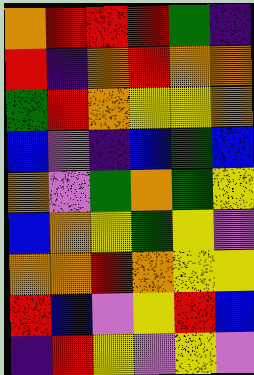[["orange", "red", "red", "red", "green", "indigo"], ["red", "indigo", "orange", "red", "orange", "orange"], ["green", "red", "orange", "yellow", "yellow", "orange"], ["blue", "violet", "indigo", "blue", "green", "blue"], ["orange", "violet", "green", "orange", "green", "yellow"], ["blue", "orange", "yellow", "green", "yellow", "violet"], ["orange", "orange", "red", "orange", "yellow", "yellow"], ["red", "blue", "violet", "yellow", "red", "blue"], ["indigo", "red", "yellow", "violet", "yellow", "violet"]]